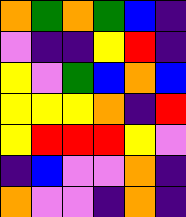[["orange", "green", "orange", "green", "blue", "indigo"], ["violet", "indigo", "indigo", "yellow", "red", "indigo"], ["yellow", "violet", "green", "blue", "orange", "blue"], ["yellow", "yellow", "yellow", "orange", "indigo", "red"], ["yellow", "red", "red", "red", "yellow", "violet"], ["indigo", "blue", "violet", "violet", "orange", "indigo"], ["orange", "violet", "violet", "indigo", "orange", "indigo"]]